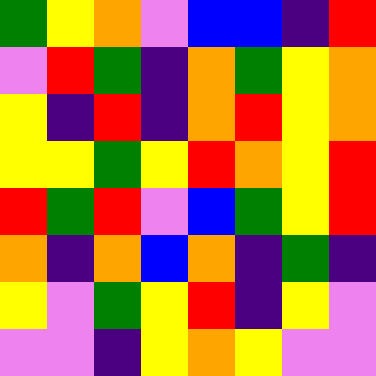[["green", "yellow", "orange", "violet", "blue", "blue", "indigo", "red"], ["violet", "red", "green", "indigo", "orange", "green", "yellow", "orange"], ["yellow", "indigo", "red", "indigo", "orange", "red", "yellow", "orange"], ["yellow", "yellow", "green", "yellow", "red", "orange", "yellow", "red"], ["red", "green", "red", "violet", "blue", "green", "yellow", "red"], ["orange", "indigo", "orange", "blue", "orange", "indigo", "green", "indigo"], ["yellow", "violet", "green", "yellow", "red", "indigo", "yellow", "violet"], ["violet", "violet", "indigo", "yellow", "orange", "yellow", "violet", "violet"]]